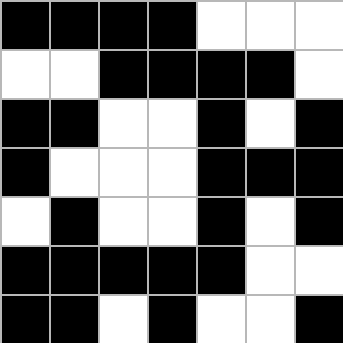[["black", "black", "black", "black", "white", "white", "white"], ["white", "white", "black", "black", "black", "black", "white"], ["black", "black", "white", "white", "black", "white", "black"], ["black", "white", "white", "white", "black", "black", "black"], ["white", "black", "white", "white", "black", "white", "black"], ["black", "black", "black", "black", "black", "white", "white"], ["black", "black", "white", "black", "white", "white", "black"]]